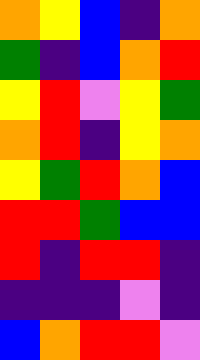[["orange", "yellow", "blue", "indigo", "orange"], ["green", "indigo", "blue", "orange", "red"], ["yellow", "red", "violet", "yellow", "green"], ["orange", "red", "indigo", "yellow", "orange"], ["yellow", "green", "red", "orange", "blue"], ["red", "red", "green", "blue", "blue"], ["red", "indigo", "red", "red", "indigo"], ["indigo", "indigo", "indigo", "violet", "indigo"], ["blue", "orange", "red", "red", "violet"]]